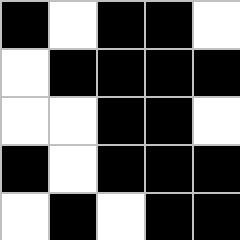[["black", "white", "black", "black", "white"], ["white", "black", "black", "black", "black"], ["white", "white", "black", "black", "white"], ["black", "white", "black", "black", "black"], ["white", "black", "white", "black", "black"]]